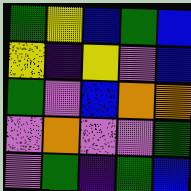[["green", "yellow", "blue", "green", "blue"], ["yellow", "indigo", "yellow", "violet", "blue"], ["green", "violet", "blue", "orange", "orange"], ["violet", "orange", "violet", "violet", "green"], ["violet", "green", "indigo", "green", "blue"]]